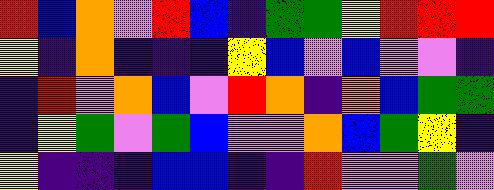[["red", "blue", "orange", "violet", "red", "blue", "indigo", "green", "green", "yellow", "red", "red", "red"], ["yellow", "indigo", "orange", "indigo", "indigo", "indigo", "yellow", "blue", "violet", "blue", "violet", "violet", "indigo"], ["indigo", "red", "violet", "orange", "blue", "violet", "red", "orange", "indigo", "orange", "blue", "green", "green"], ["indigo", "yellow", "green", "violet", "green", "blue", "violet", "violet", "orange", "blue", "green", "yellow", "indigo"], ["yellow", "indigo", "indigo", "indigo", "blue", "blue", "indigo", "indigo", "red", "violet", "violet", "green", "violet"]]